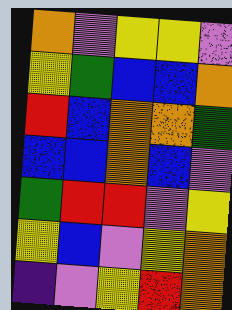[["orange", "violet", "yellow", "yellow", "violet"], ["yellow", "green", "blue", "blue", "orange"], ["red", "blue", "orange", "orange", "green"], ["blue", "blue", "orange", "blue", "violet"], ["green", "red", "red", "violet", "yellow"], ["yellow", "blue", "violet", "yellow", "orange"], ["indigo", "violet", "yellow", "red", "orange"]]